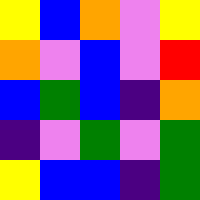[["yellow", "blue", "orange", "violet", "yellow"], ["orange", "violet", "blue", "violet", "red"], ["blue", "green", "blue", "indigo", "orange"], ["indigo", "violet", "green", "violet", "green"], ["yellow", "blue", "blue", "indigo", "green"]]